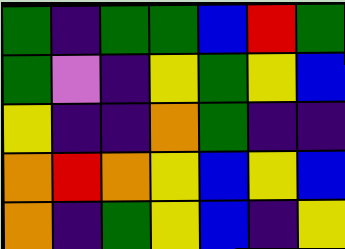[["green", "indigo", "green", "green", "blue", "red", "green"], ["green", "violet", "indigo", "yellow", "green", "yellow", "blue"], ["yellow", "indigo", "indigo", "orange", "green", "indigo", "indigo"], ["orange", "red", "orange", "yellow", "blue", "yellow", "blue"], ["orange", "indigo", "green", "yellow", "blue", "indigo", "yellow"]]